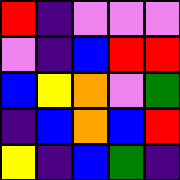[["red", "indigo", "violet", "violet", "violet"], ["violet", "indigo", "blue", "red", "red"], ["blue", "yellow", "orange", "violet", "green"], ["indigo", "blue", "orange", "blue", "red"], ["yellow", "indigo", "blue", "green", "indigo"]]